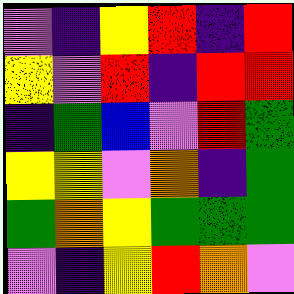[["violet", "indigo", "yellow", "red", "indigo", "red"], ["yellow", "violet", "red", "indigo", "red", "red"], ["indigo", "green", "blue", "violet", "red", "green"], ["yellow", "yellow", "violet", "orange", "indigo", "green"], ["green", "orange", "yellow", "green", "green", "green"], ["violet", "indigo", "yellow", "red", "orange", "violet"]]